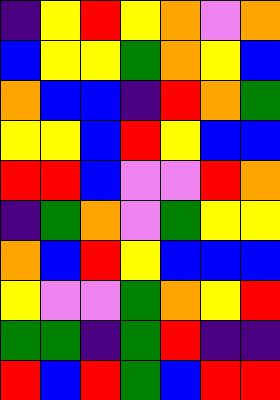[["indigo", "yellow", "red", "yellow", "orange", "violet", "orange"], ["blue", "yellow", "yellow", "green", "orange", "yellow", "blue"], ["orange", "blue", "blue", "indigo", "red", "orange", "green"], ["yellow", "yellow", "blue", "red", "yellow", "blue", "blue"], ["red", "red", "blue", "violet", "violet", "red", "orange"], ["indigo", "green", "orange", "violet", "green", "yellow", "yellow"], ["orange", "blue", "red", "yellow", "blue", "blue", "blue"], ["yellow", "violet", "violet", "green", "orange", "yellow", "red"], ["green", "green", "indigo", "green", "red", "indigo", "indigo"], ["red", "blue", "red", "green", "blue", "red", "red"]]